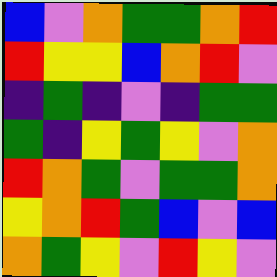[["blue", "violet", "orange", "green", "green", "orange", "red"], ["red", "yellow", "yellow", "blue", "orange", "red", "violet"], ["indigo", "green", "indigo", "violet", "indigo", "green", "green"], ["green", "indigo", "yellow", "green", "yellow", "violet", "orange"], ["red", "orange", "green", "violet", "green", "green", "orange"], ["yellow", "orange", "red", "green", "blue", "violet", "blue"], ["orange", "green", "yellow", "violet", "red", "yellow", "violet"]]